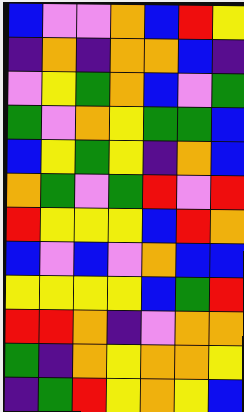[["blue", "violet", "violet", "orange", "blue", "red", "yellow"], ["indigo", "orange", "indigo", "orange", "orange", "blue", "indigo"], ["violet", "yellow", "green", "orange", "blue", "violet", "green"], ["green", "violet", "orange", "yellow", "green", "green", "blue"], ["blue", "yellow", "green", "yellow", "indigo", "orange", "blue"], ["orange", "green", "violet", "green", "red", "violet", "red"], ["red", "yellow", "yellow", "yellow", "blue", "red", "orange"], ["blue", "violet", "blue", "violet", "orange", "blue", "blue"], ["yellow", "yellow", "yellow", "yellow", "blue", "green", "red"], ["red", "red", "orange", "indigo", "violet", "orange", "orange"], ["green", "indigo", "orange", "yellow", "orange", "orange", "yellow"], ["indigo", "green", "red", "yellow", "orange", "yellow", "blue"]]